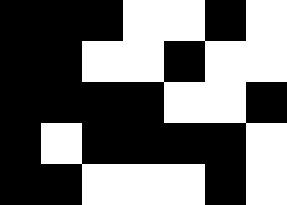[["black", "black", "black", "white", "white", "black", "white"], ["black", "black", "white", "white", "black", "white", "white"], ["black", "black", "black", "black", "white", "white", "black"], ["black", "white", "black", "black", "black", "black", "white"], ["black", "black", "white", "white", "white", "black", "white"]]